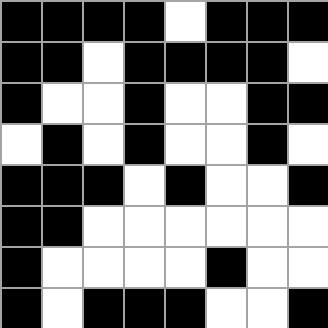[["black", "black", "black", "black", "white", "black", "black", "black"], ["black", "black", "white", "black", "black", "black", "black", "white"], ["black", "white", "white", "black", "white", "white", "black", "black"], ["white", "black", "white", "black", "white", "white", "black", "white"], ["black", "black", "black", "white", "black", "white", "white", "black"], ["black", "black", "white", "white", "white", "white", "white", "white"], ["black", "white", "white", "white", "white", "black", "white", "white"], ["black", "white", "black", "black", "black", "white", "white", "black"]]